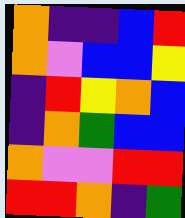[["orange", "indigo", "indigo", "blue", "red"], ["orange", "violet", "blue", "blue", "yellow"], ["indigo", "red", "yellow", "orange", "blue"], ["indigo", "orange", "green", "blue", "blue"], ["orange", "violet", "violet", "red", "red"], ["red", "red", "orange", "indigo", "green"]]